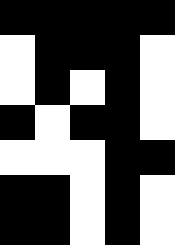[["black", "black", "black", "black", "black"], ["white", "black", "black", "black", "white"], ["white", "black", "white", "black", "white"], ["black", "white", "black", "black", "white"], ["white", "white", "white", "black", "black"], ["black", "black", "white", "black", "white"], ["black", "black", "white", "black", "white"]]